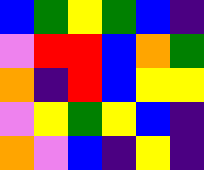[["blue", "green", "yellow", "green", "blue", "indigo"], ["violet", "red", "red", "blue", "orange", "green"], ["orange", "indigo", "red", "blue", "yellow", "yellow"], ["violet", "yellow", "green", "yellow", "blue", "indigo"], ["orange", "violet", "blue", "indigo", "yellow", "indigo"]]